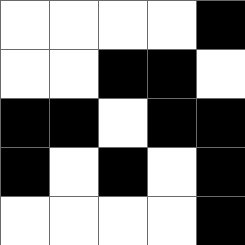[["white", "white", "white", "white", "black"], ["white", "white", "black", "black", "white"], ["black", "black", "white", "black", "black"], ["black", "white", "black", "white", "black"], ["white", "white", "white", "white", "black"]]